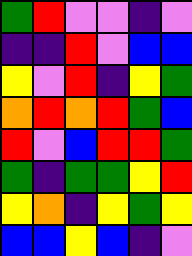[["green", "red", "violet", "violet", "indigo", "violet"], ["indigo", "indigo", "red", "violet", "blue", "blue"], ["yellow", "violet", "red", "indigo", "yellow", "green"], ["orange", "red", "orange", "red", "green", "blue"], ["red", "violet", "blue", "red", "red", "green"], ["green", "indigo", "green", "green", "yellow", "red"], ["yellow", "orange", "indigo", "yellow", "green", "yellow"], ["blue", "blue", "yellow", "blue", "indigo", "violet"]]